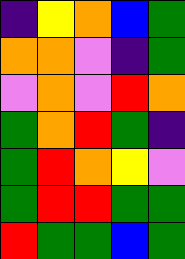[["indigo", "yellow", "orange", "blue", "green"], ["orange", "orange", "violet", "indigo", "green"], ["violet", "orange", "violet", "red", "orange"], ["green", "orange", "red", "green", "indigo"], ["green", "red", "orange", "yellow", "violet"], ["green", "red", "red", "green", "green"], ["red", "green", "green", "blue", "green"]]